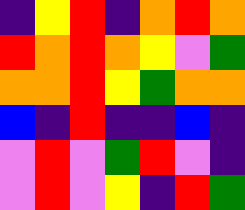[["indigo", "yellow", "red", "indigo", "orange", "red", "orange"], ["red", "orange", "red", "orange", "yellow", "violet", "green"], ["orange", "orange", "red", "yellow", "green", "orange", "orange"], ["blue", "indigo", "red", "indigo", "indigo", "blue", "indigo"], ["violet", "red", "violet", "green", "red", "violet", "indigo"], ["violet", "red", "violet", "yellow", "indigo", "red", "green"]]